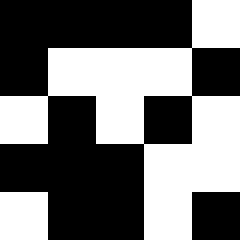[["black", "black", "black", "black", "white"], ["black", "white", "white", "white", "black"], ["white", "black", "white", "black", "white"], ["black", "black", "black", "white", "white"], ["white", "black", "black", "white", "black"]]